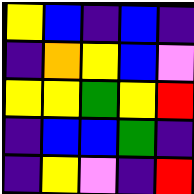[["yellow", "blue", "indigo", "blue", "indigo"], ["indigo", "orange", "yellow", "blue", "violet"], ["yellow", "yellow", "green", "yellow", "red"], ["indigo", "blue", "blue", "green", "indigo"], ["indigo", "yellow", "violet", "indigo", "red"]]